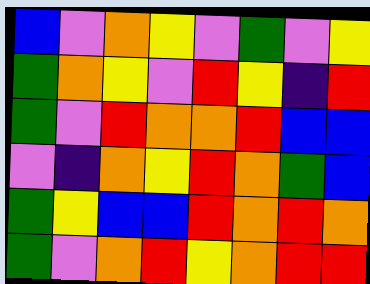[["blue", "violet", "orange", "yellow", "violet", "green", "violet", "yellow"], ["green", "orange", "yellow", "violet", "red", "yellow", "indigo", "red"], ["green", "violet", "red", "orange", "orange", "red", "blue", "blue"], ["violet", "indigo", "orange", "yellow", "red", "orange", "green", "blue"], ["green", "yellow", "blue", "blue", "red", "orange", "red", "orange"], ["green", "violet", "orange", "red", "yellow", "orange", "red", "red"]]